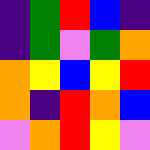[["indigo", "green", "red", "blue", "indigo"], ["indigo", "green", "violet", "green", "orange"], ["orange", "yellow", "blue", "yellow", "red"], ["orange", "indigo", "red", "orange", "blue"], ["violet", "orange", "red", "yellow", "violet"]]